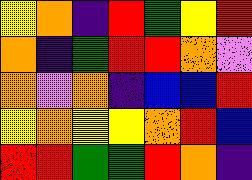[["yellow", "orange", "indigo", "red", "green", "yellow", "red"], ["orange", "indigo", "green", "red", "red", "orange", "violet"], ["orange", "violet", "orange", "indigo", "blue", "blue", "red"], ["yellow", "orange", "yellow", "yellow", "orange", "red", "blue"], ["red", "red", "green", "green", "red", "orange", "indigo"]]